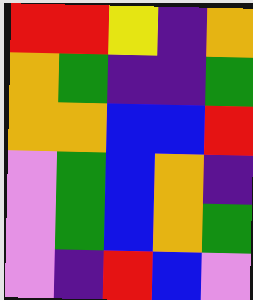[["red", "red", "yellow", "indigo", "orange"], ["orange", "green", "indigo", "indigo", "green"], ["orange", "orange", "blue", "blue", "red"], ["violet", "green", "blue", "orange", "indigo"], ["violet", "green", "blue", "orange", "green"], ["violet", "indigo", "red", "blue", "violet"]]